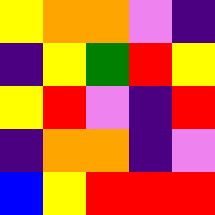[["yellow", "orange", "orange", "violet", "indigo"], ["indigo", "yellow", "green", "red", "yellow"], ["yellow", "red", "violet", "indigo", "red"], ["indigo", "orange", "orange", "indigo", "violet"], ["blue", "yellow", "red", "red", "red"]]